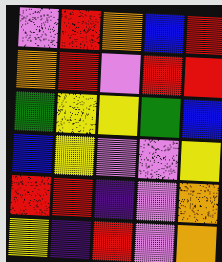[["violet", "red", "orange", "blue", "red"], ["orange", "red", "violet", "red", "red"], ["green", "yellow", "yellow", "green", "blue"], ["blue", "yellow", "violet", "violet", "yellow"], ["red", "red", "indigo", "violet", "orange"], ["yellow", "indigo", "red", "violet", "orange"]]